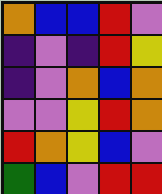[["orange", "blue", "blue", "red", "violet"], ["indigo", "violet", "indigo", "red", "yellow"], ["indigo", "violet", "orange", "blue", "orange"], ["violet", "violet", "yellow", "red", "orange"], ["red", "orange", "yellow", "blue", "violet"], ["green", "blue", "violet", "red", "red"]]